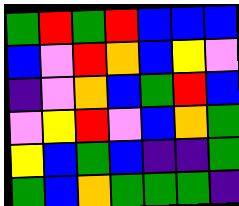[["green", "red", "green", "red", "blue", "blue", "blue"], ["blue", "violet", "red", "orange", "blue", "yellow", "violet"], ["indigo", "violet", "orange", "blue", "green", "red", "blue"], ["violet", "yellow", "red", "violet", "blue", "orange", "green"], ["yellow", "blue", "green", "blue", "indigo", "indigo", "green"], ["green", "blue", "orange", "green", "green", "green", "indigo"]]